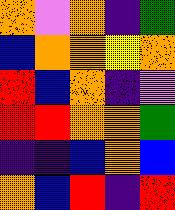[["orange", "violet", "orange", "indigo", "green"], ["blue", "orange", "orange", "yellow", "orange"], ["red", "blue", "orange", "indigo", "violet"], ["red", "red", "orange", "orange", "green"], ["indigo", "indigo", "blue", "orange", "blue"], ["orange", "blue", "red", "indigo", "red"]]